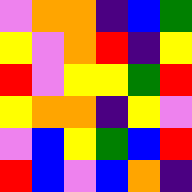[["violet", "orange", "orange", "indigo", "blue", "green"], ["yellow", "violet", "orange", "red", "indigo", "yellow"], ["red", "violet", "yellow", "yellow", "green", "red"], ["yellow", "orange", "orange", "indigo", "yellow", "violet"], ["violet", "blue", "yellow", "green", "blue", "red"], ["red", "blue", "violet", "blue", "orange", "indigo"]]